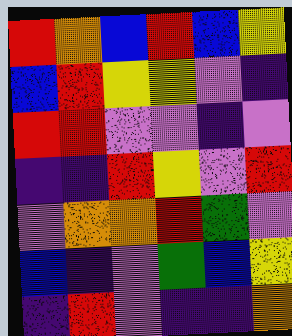[["red", "orange", "blue", "red", "blue", "yellow"], ["blue", "red", "yellow", "yellow", "violet", "indigo"], ["red", "red", "violet", "violet", "indigo", "violet"], ["indigo", "indigo", "red", "yellow", "violet", "red"], ["violet", "orange", "orange", "red", "green", "violet"], ["blue", "indigo", "violet", "green", "blue", "yellow"], ["indigo", "red", "violet", "indigo", "indigo", "orange"]]